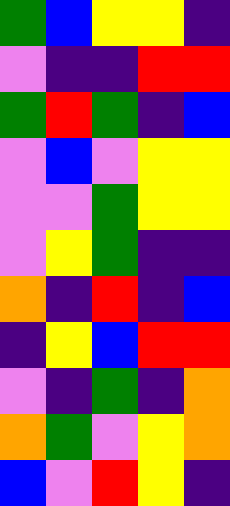[["green", "blue", "yellow", "yellow", "indigo"], ["violet", "indigo", "indigo", "red", "red"], ["green", "red", "green", "indigo", "blue"], ["violet", "blue", "violet", "yellow", "yellow"], ["violet", "violet", "green", "yellow", "yellow"], ["violet", "yellow", "green", "indigo", "indigo"], ["orange", "indigo", "red", "indigo", "blue"], ["indigo", "yellow", "blue", "red", "red"], ["violet", "indigo", "green", "indigo", "orange"], ["orange", "green", "violet", "yellow", "orange"], ["blue", "violet", "red", "yellow", "indigo"]]